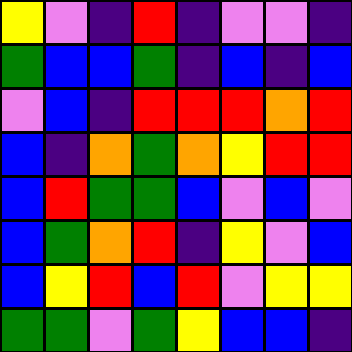[["yellow", "violet", "indigo", "red", "indigo", "violet", "violet", "indigo"], ["green", "blue", "blue", "green", "indigo", "blue", "indigo", "blue"], ["violet", "blue", "indigo", "red", "red", "red", "orange", "red"], ["blue", "indigo", "orange", "green", "orange", "yellow", "red", "red"], ["blue", "red", "green", "green", "blue", "violet", "blue", "violet"], ["blue", "green", "orange", "red", "indigo", "yellow", "violet", "blue"], ["blue", "yellow", "red", "blue", "red", "violet", "yellow", "yellow"], ["green", "green", "violet", "green", "yellow", "blue", "blue", "indigo"]]